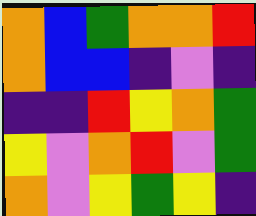[["orange", "blue", "green", "orange", "orange", "red"], ["orange", "blue", "blue", "indigo", "violet", "indigo"], ["indigo", "indigo", "red", "yellow", "orange", "green"], ["yellow", "violet", "orange", "red", "violet", "green"], ["orange", "violet", "yellow", "green", "yellow", "indigo"]]